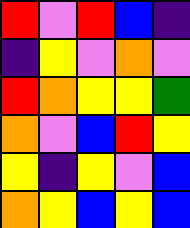[["red", "violet", "red", "blue", "indigo"], ["indigo", "yellow", "violet", "orange", "violet"], ["red", "orange", "yellow", "yellow", "green"], ["orange", "violet", "blue", "red", "yellow"], ["yellow", "indigo", "yellow", "violet", "blue"], ["orange", "yellow", "blue", "yellow", "blue"]]